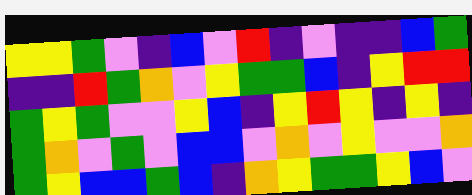[["yellow", "yellow", "green", "violet", "indigo", "blue", "violet", "red", "indigo", "violet", "indigo", "indigo", "blue", "green"], ["indigo", "indigo", "red", "green", "orange", "violet", "yellow", "green", "green", "blue", "indigo", "yellow", "red", "red"], ["green", "yellow", "green", "violet", "violet", "yellow", "blue", "indigo", "yellow", "red", "yellow", "indigo", "yellow", "indigo"], ["green", "orange", "violet", "green", "violet", "blue", "blue", "violet", "orange", "violet", "yellow", "violet", "violet", "orange"], ["green", "yellow", "blue", "blue", "green", "blue", "indigo", "orange", "yellow", "green", "green", "yellow", "blue", "violet"]]